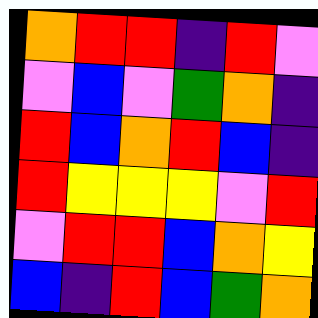[["orange", "red", "red", "indigo", "red", "violet"], ["violet", "blue", "violet", "green", "orange", "indigo"], ["red", "blue", "orange", "red", "blue", "indigo"], ["red", "yellow", "yellow", "yellow", "violet", "red"], ["violet", "red", "red", "blue", "orange", "yellow"], ["blue", "indigo", "red", "blue", "green", "orange"]]